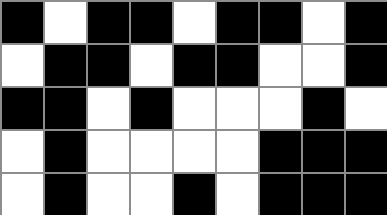[["black", "white", "black", "black", "white", "black", "black", "white", "black"], ["white", "black", "black", "white", "black", "black", "white", "white", "black"], ["black", "black", "white", "black", "white", "white", "white", "black", "white"], ["white", "black", "white", "white", "white", "white", "black", "black", "black"], ["white", "black", "white", "white", "black", "white", "black", "black", "black"]]